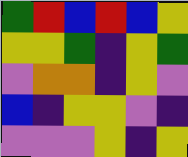[["green", "red", "blue", "red", "blue", "yellow"], ["yellow", "yellow", "green", "indigo", "yellow", "green"], ["violet", "orange", "orange", "indigo", "yellow", "violet"], ["blue", "indigo", "yellow", "yellow", "violet", "indigo"], ["violet", "violet", "violet", "yellow", "indigo", "yellow"]]